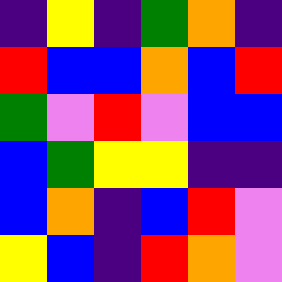[["indigo", "yellow", "indigo", "green", "orange", "indigo"], ["red", "blue", "blue", "orange", "blue", "red"], ["green", "violet", "red", "violet", "blue", "blue"], ["blue", "green", "yellow", "yellow", "indigo", "indigo"], ["blue", "orange", "indigo", "blue", "red", "violet"], ["yellow", "blue", "indigo", "red", "orange", "violet"]]